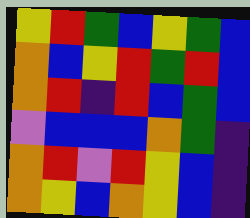[["yellow", "red", "green", "blue", "yellow", "green", "blue"], ["orange", "blue", "yellow", "red", "green", "red", "blue"], ["orange", "red", "indigo", "red", "blue", "green", "blue"], ["violet", "blue", "blue", "blue", "orange", "green", "indigo"], ["orange", "red", "violet", "red", "yellow", "blue", "indigo"], ["orange", "yellow", "blue", "orange", "yellow", "blue", "indigo"]]